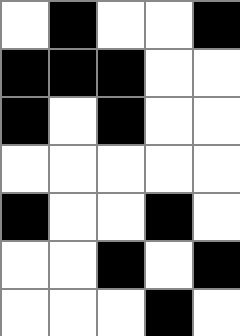[["white", "black", "white", "white", "black"], ["black", "black", "black", "white", "white"], ["black", "white", "black", "white", "white"], ["white", "white", "white", "white", "white"], ["black", "white", "white", "black", "white"], ["white", "white", "black", "white", "black"], ["white", "white", "white", "black", "white"]]